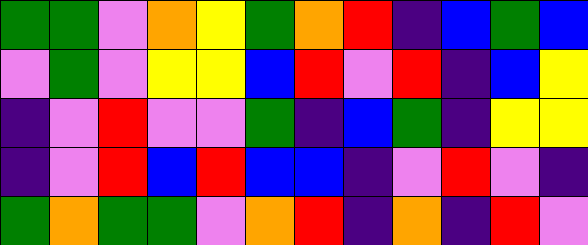[["green", "green", "violet", "orange", "yellow", "green", "orange", "red", "indigo", "blue", "green", "blue"], ["violet", "green", "violet", "yellow", "yellow", "blue", "red", "violet", "red", "indigo", "blue", "yellow"], ["indigo", "violet", "red", "violet", "violet", "green", "indigo", "blue", "green", "indigo", "yellow", "yellow"], ["indigo", "violet", "red", "blue", "red", "blue", "blue", "indigo", "violet", "red", "violet", "indigo"], ["green", "orange", "green", "green", "violet", "orange", "red", "indigo", "orange", "indigo", "red", "violet"]]